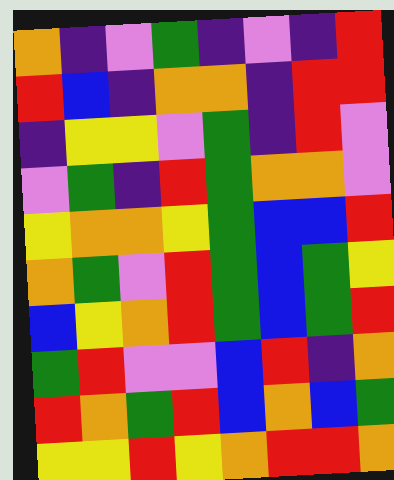[["orange", "indigo", "violet", "green", "indigo", "violet", "indigo", "red"], ["red", "blue", "indigo", "orange", "orange", "indigo", "red", "red"], ["indigo", "yellow", "yellow", "violet", "green", "indigo", "red", "violet"], ["violet", "green", "indigo", "red", "green", "orange", "orange", "violet"], ["yellow", "orange", "orange", "yellow", "green", "blue", "blue", "red"], ["orange", "green", "violet", "red", "green", "blue", "green", "yellow"], ["blue", "yellow", "orange", "red", "green", "blue", "green", "red"], ["green", "red", "violet", "violet", "blue", "red", "indigo", "orange"], ["red", "orange", "green", "red", "blue", "orange", "blue", "green"], ["yellow", "yellow", "red", "yellow", "orange", "red", "red", "orange"]]